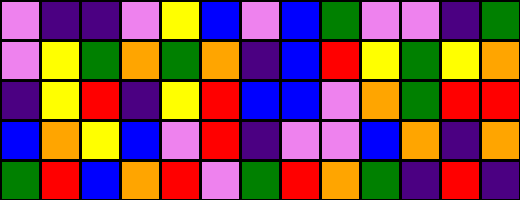[["violet", "indigo", "indigo", "violet", "yellow", "blue", "violet", "blue", "green", "violet", "violet", "indigo", "green"], ["violet", "yellow", "green", "orange", "green", "orange", "indigo", "blue", "red", "yellow", "green", "yellow", "orange"], ["indigo", "yellow", "red", "indigo", "yellow", "red", "blue", "blue", "violet", "orange", "green", "red", "red"], ["blue", "orange", "yellow", "blue", "violet", "red", "indigo", "violet", "violet", "blue", "orange", "indigo", "orange"], ["green", "red", "blue", "orange", "red", "violet", "green", "red", "orange", "green", "indigo", "red", "indigo"]]